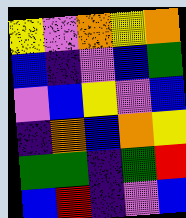[["yellow", "violet", "orange", "yellow", "orange"], ["blue", "indigo", "violet", "blue", "green"], ["violet", "blue", "yellow", "violet", "blue"], ["indigo", "orange", "blue", "orange", "yellow"], ["green", "green", "indigo", "green", "red"], ["blue", "red", "indigo", "violet", "blue"]]